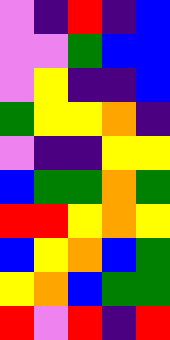[["violet", "indigo", "red", "indigo", "blue"], ["violet", "violet", "green", "blue", "blue"], ["violet", "yellow", "indigo", "indigo", "blue"], ["green", "yellow", "yellow", "orange", "indigo"], ["violet", "indigo", "indigo", "yellow", "yellow"], ["blue", "green", "green", "orange", "green"], ["red", "red", "yellow", "orange", "yellow"], ["blue", "yellow", "orange", "blue", "green"], ["yellow", "orange", "blue", "green", "green"], ["red", "violet", "red", "indigo", "red"]]